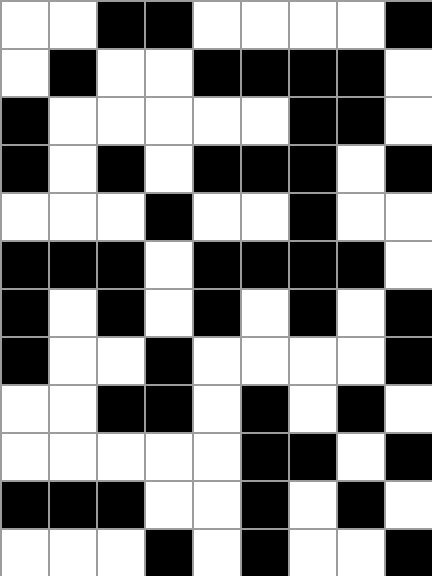[["white", "white", "black", "black", "white", "white", "white", "white", "black"], ["white", "black", "white", "white", "black", "black", "black", "black", "white"], ["black", "white", "white", "white", "white", "white", "black", "black", "white"], ["black", "white", "black", "white", "black", "black", "black", "white", "black"], ["white", "white", "white", "black", "white", "white", "black", "white", "white"], ["black", "black", "black", "white", "black", "black", "black", "black", "white"], ["black", "white", "black", "white", "black", "white", "black", "white", "black"], ["black", "white", "white", "black", "white", "white", "white", "white", "black"], ["white", "white", "black", "black", "white", "black", "white", "black", "white"], ["white", "white", "white", "white", "white", "black", "black", "white", "black"], ["black", "black", "black", "white", "white", "black", "white", "black", "white"], ["white", "white", "white", "black", "white", "black", "white", "white", "black"]]